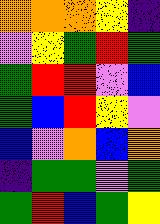[["orange", "orange", "orange", "yellow", "indigo"], ["violet", "yellow", "green", "red", "green"], ["green", "red", "red", "violet", "blue"], ["green", "blue", "red", "yellow", "violet"], ["blue", "violet", "orange", "blue", "orange"], ["indigo", "green", "green", "violet", "green"], ["green", "red", "blue", "green", "yellow"]]